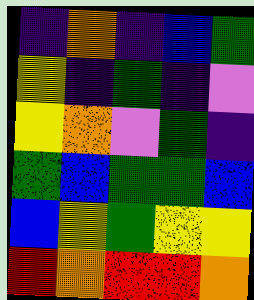[["indigo", "orange", "indigo", "blue", "green"], ["yellow", "indigo", "green", "indigo", "violet"], ["yellow", "orange", "violet", "green", "indigo"], ["green", "blue", "green", "green", "blue"], ["blue", "yellow", "green", "yellow", "yellow"], ["red", "orange", "red", "red", "orange"]]